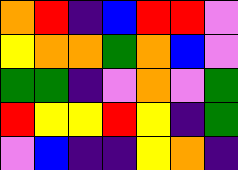[["orange", "red", "indigo", "blue", "red", "red", "violet"], ["yellow", "orange", "orange", "green", "orange", "blue", "violet"], ["green", "green", "indigo", "violet", "orange", "violet", "green"], ["red", "yellow", "yellow", "red", "yellow", "indigo", "green"], ["violet", "blue", "indigo", "indigo", "yellow", "orange", "indigo"]]